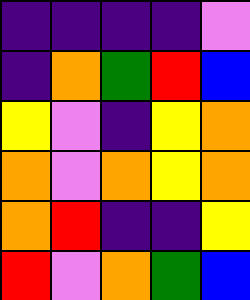[["indigo", "indigo", "indigo", "indigo", "violet"], ["indigo", "orange", "green", "red", "blue"], ["yellow", "violet", "indigo", "yellow", "orange"], ["orange", "violet", "orange", "yellow", "orange"], ["orange", "red", "indigo", "indigo", "yellow"], ["red", "violet", "orange", "green", "blue"]]